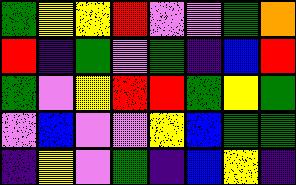[["green", "yellow", "yellow", "red", "violet", "violet", "green", "orange"], ["red", "indigo", "green", "violet", "green", "indigo", "blue", "red"], ["green", "violet", "yellow", "red", "red", "green", "yellow", "green"], ["violet", "blue", "violet", "violet", "yellow", "blue", "green", "green"], ["indigo", "yellow", "violet", "green", "indigo", "blue", "yellow", "indigo"]]